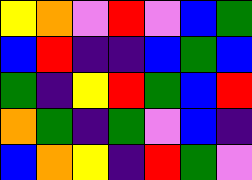[["yellow", "orange", "violet", "red", "violet", "blue", "green"], ["blue", "red", "indigo", "indigo", "blue", "green", "blue"], ["green", "indigo", "yellow", "red", "green", "blue", "red"], ["orange", "green", "indigo", "green", "violet", "blue", "indigo"], ["blue", "orange", "yellow", "indigo", "red", "green", "violet"]]